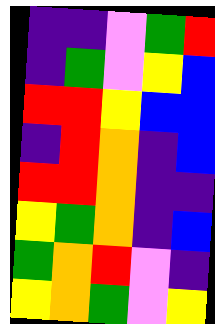[["indigo", "indigo", "violet", "green", "red"], ["indigo", "green", "violet", "yellow", "blue"], ["red", "red", "yellow", "blue", "blue"], ["indigo", "red", "orange", "indigo", "blue"], ["red", "red", "orange", "indigo", "indigo"], ["yellow", "green", "orange", "indigo", "blue"], ["green", "orange", "red", "violet", "indigo"], ["yellow", "orange", "green", "violet", "yellow"]]